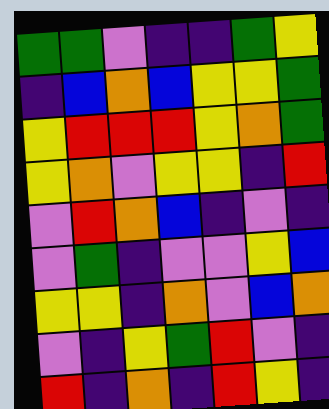[["green", "green", "violet", "indigo", "indigo", "green", "yellow"], ["indigo", "blue", "orange", "blue", "yellow", "yellow", "green"], ["yellow", "red", "red", "red", "yellow", "orange", "green"], ["yellow", "orange", "violet", "yellow", "yellow", "indigo", "red"], ["violet", "red", "orange", "blue", "indigo", "violet", "indigo"], ["violet", "green", "indigo", "violet", "violet", "yellow", "blue"], ["yellow", "yellow", "indigo", "orange", "violet", "blue", "orange"], ["violet", "indigo", "yellow", "green", "red", "violet", "indigo"], ["red", "indigo", "orange", "indigo", "red", "yellow", "indigo"]]